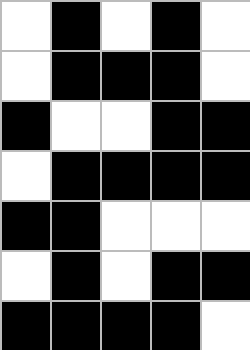[["white", "black", "white", "black", "white"], ["white", "black", "black", "black", "white"], ["black", "white", "white", "black", "black"], ["white", "black", "black", "black", "black"], ["black", "black", "white", "white", "white"], ["white", "black", "white", "black", "black"], ["black", "black", "black", "black", "white"]]